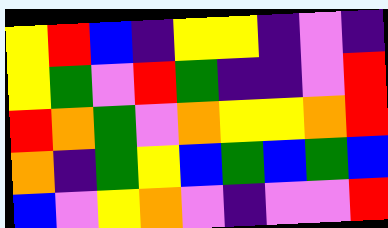[["yellow", "red", "blue", "indigo", "yellow", "yellow", "indigo", "violet", "indigo"], ["yellow", "green", "violet", "red", "green", "indigo", "indigo", "violet", "red"], ["red", "orange", "green", "violet", "orange", "yellow", "yellow", "orange", "red"], ["orange", "indigo", "green", "yellow", "blue", "green", "blue", "green", "blue"], ["blue", "violet", "yellow", "orange", "violet", "indigo", "violet", "violet", "red"]]